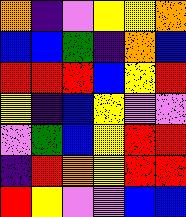[["orange", "indigo", "violet", "yellow", "yellow", "orange"], ["blue", "blue", "green", "indigo", "orange", "blue"], ["red", "red", "red", "blue", "yellow", "red"], ["yellow", "indigo", "blue", "yellow", "violet", "violet"], ["violet", "green", "blue", "yellow", "red", "red"], ["indigo", "red", "orange", "yellow", "red", "red"], ["red", "yellow", "violet", "violet", "blue", "blue"]]